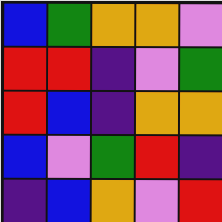[["blue", "green", "orange", "orange", "violet"], ["red", "red", "indigo", "violet", "green"], ["red", "blue", "indigo", "orange", "orange"], ["blue", "violet", "green", "red", "indigo"], ["indigo", "blue", "orange", "violet", "red"]]